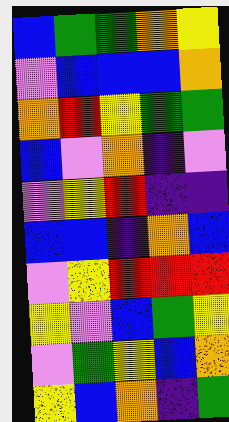[["blue", "green", "green", "orange", "yellow"], ["violet", "blue", "blue", "blue", "orange"], ["orange", "red", "yellow", "green", "green"], ["blue", "violet", "orange", "indigo", "violet"], ["violet", "yellow", "red", "indigo", "indigo"], ["blue", "blue", "indigo", "orange", "blue"], ["violet", "yellow", "red", "red", "red"], ["yellow", "violet", "blue", "green", "yellow"], ["violet", "green", "yellow", "blue", "orange"], ["yellow", "blue", "orange", "indigo", "green"]]